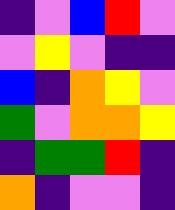[["indigo", "violet", "blue", "red", "violet"], ["violet", "yellow", "violet", "indigo", "indigo"], ["blue", "indigo", "orange", "yellow", "violet"], ["green", "violet", "orange", "orange", "yellow"], ["indigo", "green", "green", "red", "indigo"], ["orange", "indigo", "violet", "violet", "indigo"]]